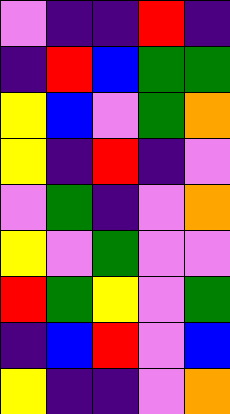[["violet", "indigo", "indigo", "red", "indigo"], ["indigo", "red", "blue", "green", "green"], ["yellow", "blue", "violet", "green", "orange"], ["yellow", "indigo", "red", "indigo", "violet"], ["violet", "green", "indigo", "violet", "orange"], ["yellow", "violet", "green", "violet", "violet"], ["red", "green", "yellow", "violet", "green"], ["indigo", "blue", "red", "violet", "blue"], ["yellow", "indigo", "indigo", "violet", "orange"]]